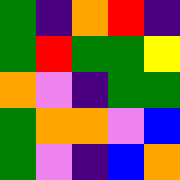[["green", "indigo", "orange", "red", "indigo"], ["green", "red", "green", "green", "yellow"], ["orange", "violet", "indigo", "green", "green"], ["green", "orange", "orange", "violet", "blue"], ["green", "violet", "indigo", "blue", "orange"]]